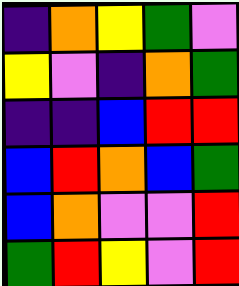[["indigo", "orange", "yellow", "green", "violet"], ["yellow", "violet", "indigo", "orange", "green"], ["indigo", "indigo", "blue", "red", "red"], ["blue", "red", "orange", "blue", "green"], ["blue", "orange", "violet", "violet", "red"], ["green", "red", "yellow", "violet", "red"]]